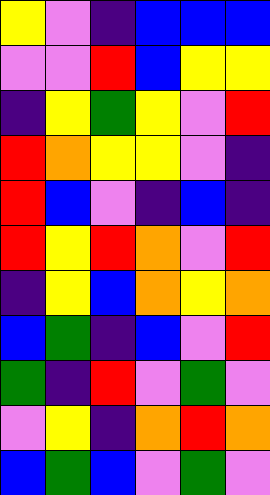[["yellow", "violet", "indigo", "blue", "blue", "blue"], ["violet", "violet", "red", "blue", "yellow", "yellow"], ["indigo", "yellow", "green", "yellow", "violet", "red"], ["red", "orange", "yellow", "yellow", "violet", "indigo"], ["red", "blue", "violet", "indigo", "blue", "indigo"], ["red", "yellow", "red", "orange", "violet", "red"], ["indigo", "yellow", "blue", "orange", "yellow", "orange"], ["blue", "green", "indigo", "blue", "violet", "red"], ["green", "indigo", "red", "violet", "green", "violet"], ["violet", "yellow", "indigo", "orange", "red", "orange"], ["blue", "green", "blue", "violet", "green", "violet"]]